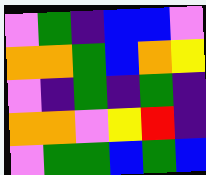[["violet", "green", "indigo", "blue", "blue", "violet"], ["orange", "orange", "green", "blue", "orange", "yellow"], ["violet", "indigo", "green", "indigo", "green", "indigo"], ["orange", "orange", "violet", "yellow", "red", "indigo"], ["violet", "green", "green", "blue", "green", "blue"]]